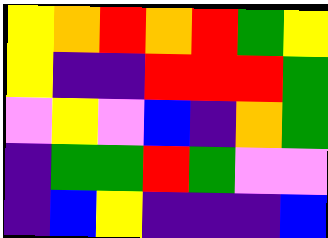[["yellow", "orange", "red", "orange", "red", "green", "yellow"], ["yellow", "indigo", "indigo", "red", "red", "red", "green"], ["violet", "yellow", "violet", "blue", "indigo", "orange", "green"], ["indigo", "green", "green", "red", "green", "violet", "violet"], ["indigo", "blue", "yellow", "indigo", "indigo", "indigo", "blue"]]